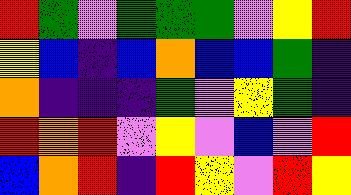[["red", "green", "violet", "green", "green", "green", "violet", "yellow", "red"], ["yellow", "blue", "indigo", "blue", "orange", "blue", "blue", "green", "indigo"], ["orange", "indigo", "indigo", "indigo", "green", "violet", "yellow", "green", "indigo"], ["red", "orange", "red", "violet", "yellow", "violet", "blue", "violet", "red"], ["blue", "orange", "red", "indigo", "red", "yellow", "violet", "red", "yellow"]]